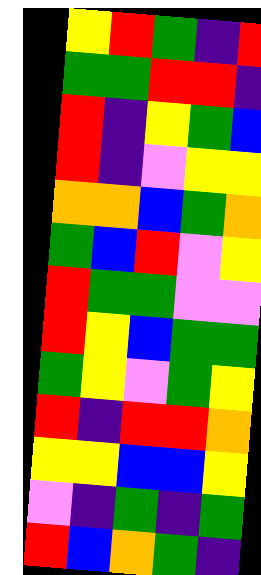[["yellow", "red", "green", "indigo", "red"], ["green", "green", "red", "red", "indigo"], ["red", "indigo", "yellow", "green", "blue"], ["red", "indigo", "violet", "yellow", "yellow"], ["orange", "orange", "blue", "green", "orange"], ["green", "blue", "red", "violet", "yellow"], ["red", "green", "green", "violet", "violet"], ["red", "yellow", "blue", "green", "green"], ["green", "yellow", "violet", "green", "yellow"], ["red", "indigo", "red", "red", "orange"], ["yellow", "yellow", "blue", "blue", "yellow"], ["violet", "indigo", "green", "indigo", "green"], ["red", "blue", "orange", "green", "indigo"]]